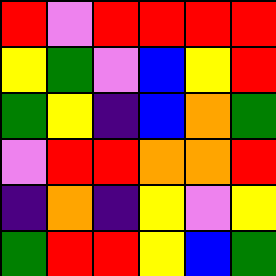[["red", "violet", "red", "red", "red", "red"], ["yellow", "green", "violet", "blue", "yellow", "red"], ["green", "yellow", "indigo", "blue", "orange", "green"], ["violet", "red", "red", "orange", "orange", "red"], ["indigo", "orange", "indigo", "yellow", "violet", "yellow"], ["green", "red", "red", "yellow", "blue", "green"]]